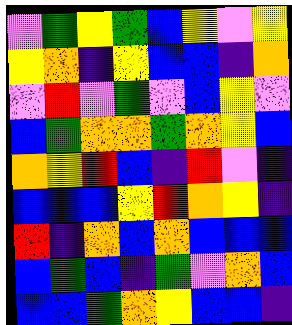[["violet", "green", "yellow", "green", "blue", "yellow", "violet", "yellow"], ["yellow", "orange", "indigo", "yellow", "blue", "blue", "indigo", "orange"], ["violet", "red", "violet", "green", "violet", "blue", "yellow", "violet"], ["blue", "green", "orange", "orange", "green", "orange", "yellow", "blue"], ["orange", "yellow", "red", "blue", "indigo", "red", "violet", "indigo"], ["blue", "blue", "blue", "yellow", "red", "orange", "yellow", "indigo"], ["red", "indigo", "orange", "blue", "orange", "blue", "blue", "blue"], ["blue", "green", "blue", "indigo", "green", "violet", "orange", "blue"], ["blue", "blue", "green", "orange", "yellow", "blue", "blue", "indigo"]]